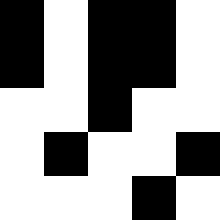[["black", "white", "black", "black", "white"], ["black", "white", "black", "black", "white"], ["white", "white", "black", "white", "white"], ["white", "black", "white", "white", "black"], ["white", "white", "white", "black", "white"]]